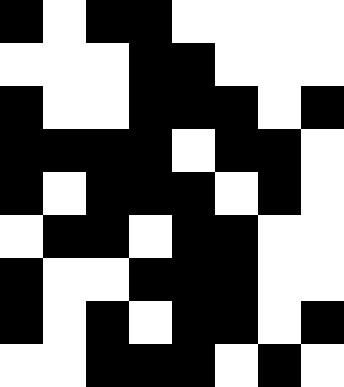[["black", "white", "black", "black", "white", "white", "white", "white"], ["white", "white", "white", "black", "black", "white", "white", "white"], ["black", "white", "white", "black", "black", "black", "white", "black"], ["black", "black", "black", "black", "white", "black", "black", "white"], ["black", "white", "black", "black", "black", "white", "black", "white"], ["white", "black", "black", "white", "black", "black", "white", "white"], ["black", "white", "white", "black", "black", "black", "white", "white"], ["black", "white", "black", "white", "black", "black", "white", "black"], ["white", "white", "black", "black", "black", "white", "black", "white"]]